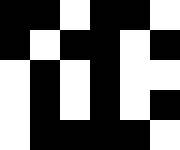[["black", "black", "white", "black", "black", "white"], ["black", "white", "black", "black", "white", "black"], ["white", "black", "white", "black", "white", "white"], ["white", "black", "white", "black", "white", "black"], ["white", "black", "black", "black", "black", "white"]]